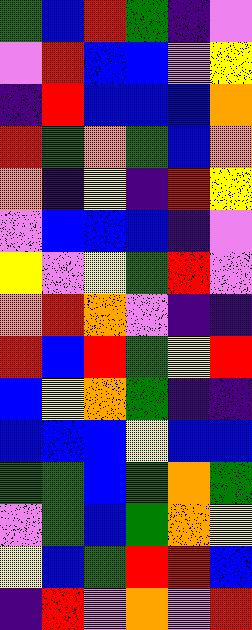[["green", "blue", "red", "green", "indigo", "violet"], ["violet", "red", "blue", "blue", "violet", "yellow"], ["indigo", "red", "blue", "blue", "blue", "orange"], ["red", "green", "orange", "green", "blue", "orange"], ["orange", "indigo", "yellow", "indigo", "red", "yellow"], ["violet", "blue", "blue", "blue", "indigo", "violet"], ["yellow", "violet", "yellow", "green", "red", "violet"], ["orange", "red", "orange", "violet", "indigo", "indigo"], ["red", "blue", "red", "green", "yellow", "red"], ["blue", "yellow", "orange", "green", "indigo", "indigo"], ["blue", "blue", "blue", "yellow", "blue", "blue"], ["green", "green", "blue", "green", "orange", "green"], ["violet", "green", "blue", "green", "orange", "yellow"], ["yellow", "blue", "green", "red", "red", "blue"], ["indigo", "red", "violet", "orange", "violet", "red"]]